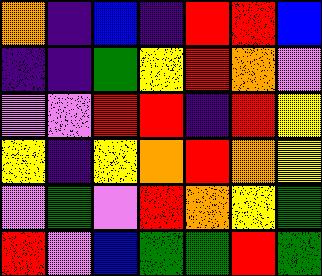[["orange", "indigo", "blue", "indigo", "red", "red", "blue"], ["indigo", "indigo", "green", "yellow", "red", "orange", "violet"], ["violet", "violet", "red", "red", "indigo", "red", "yellow"], ["yellow", "indigo", "yellow", "orange", "red", "orange", "yellow"], ["violet", "green", "violet", "red", "orange", "yellow", "green"], ["red", "violet", "blue", "green", "green", "red", "green"]]